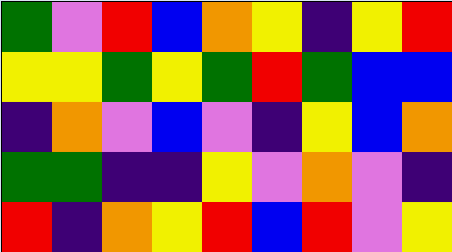[["green", "violet", "red", "blue", "orange", "yellow", "indigo", "yellow", "red"], ["yellow", "yellow", "green", "yellow", "green", "red", "green", "blue", "blue"], ["indigo", "orange", "violet", "blue", "violet", "indigo", "yellow", "blue", "orange"], ["green", "green", "indigo", "indigo", "yellow", "violet", "orange", "violet", "indigo"], ["red", "indigo", "orange", "yellow", "red", "blue", "red", "violet", "yellow"]]